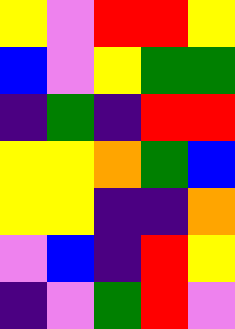[["yellow", "violet", "red", "red", "yellow"], ["blue", "violet", "yellow", "green", "green"], ["indigo", "green", "indigo", "red", "red"], ["yellow", "yellow", "orange", "green", "blue"], ["yellow", "yellow", "indigo", "indigo", "orange"], ["violet", "blue", "indigo", "red", "yellow"], ["indigo", "violet", "green", "red", "violet"]]